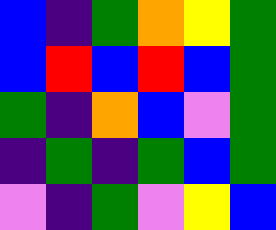[["blue", "indigo", "green", "orange", "yellow", "green"], ["blue", "red", "blue", "red", "blue", "green"], ["green", "indigo", "orange", "blue", "violet", "green"], ["indigo", "green", "indigo", "green", "blue", "green"], ["violet", "indigo", "green", "violet", "yellow", "blue"]]